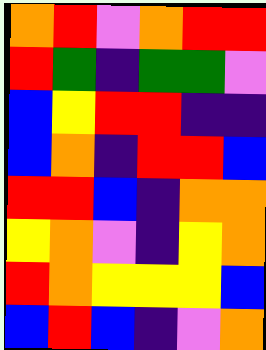[["orange", "red", "violet", "orange", "red", "red"], ["red", "green", "indigo", "green", "green", "violet"], ["blue", "yellow", "red", "red", "indigo", "indigo"], ["blue", "orange", "indigo", "red", "red", "blue"], ["red", "red", "blue", "indigo", "orange", "orange"], ["yellow", "orange", "violet", "indigo", "yellow", "orange"], ["red", "orange", "yellow", "yellow", "yellow", "blue"], ["blue", "red", "blue", "indigo", "violet", "orange"]]